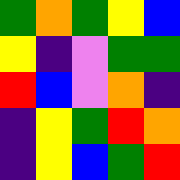[["green", "orange", "green", "yellow", "blue"], ["yellow", "indigo", "violet", "green", "green"], ["red", "blue", "violet", "orange", "indigo"], ["indigo", "yellow", "green", "red", "orange"], ["indigo", "yellow", "blue", "green", "red"]]